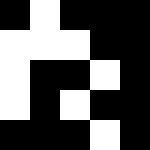[["black", "white", "black", "black", "black"], ["white", "white", "white", "black", "black"], ["white", "black", "black", "white", "black"], ["white", "black", "white", "black", "black"], ["black", "black", "black", "white", "black"]]